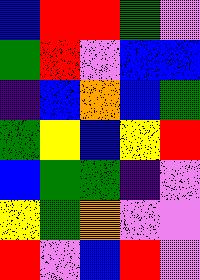[["blue", "red", "red", "green", "violet"], ["green", "red", "violet", "blue", "blue"], ["indigo", "blue", "orange", "blue", "green"], ["green", "yellow", "blue", "yellow", "red"], ["blue", "green", "green", "indigo", "violet"], ["yellow", "green", "orange", "violet", "violet"], ["red", "violet", "blue", "red", "violet"]]